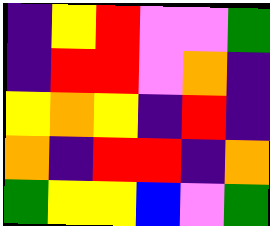[["indigo", "yellow", "red", "violet", "violet", "green"], ["indigo", "red", "red", "violet", "orange", "indigo"], ["yellow", "orange", "yellow", "indigo", "red", "indigo"], ["orange", "indigo", "red", "red", "indigo", "orange"], ["green", "yellow", "yellow", "blue", "violet", "green"]]